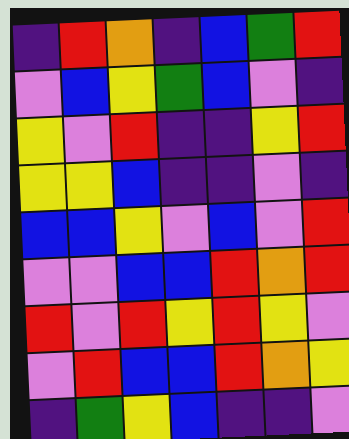[["indigo", "red", "orange", "indigo", "blue", "green", "red"], ["violet", "blue", "yellow", "green", "blue", "violet", "indigo"], ["yellow", "violet", "red", "indigo", "indigo", "yellow", "red"], ["yellow", "yellow", "blue", "indigo", "indigo", "violet", "indigo"], ["blue", "blue", "yellow", "violet", "blue", "violet", "red"], ["violet", "violet", "blue", "blue", "red", "orange", "red"], ["red", "violet", "red", "yellow", "red", "yellow", "violet"], ["violet", "red", "blue", "blue", "red", "orange", "yellow"], ["indigo", "green", "yellow", "blue", "indigo", "indigo", "violet"]]